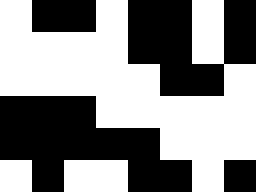[["white", "black", "black", "white", "black", "black", "white", "black"], ["white", "white", "white", "white", "black", "black", "white", "black"], ["white", "white", "white", "white", "white", "black", "black", "white"], ["black", "black", "black", "white", "white", "white", "white", "white"], ["black", "black", "black", "black", "black", "white", "white", "white"], ["white", "black", "white", "white", "black", "black", "white", "black"]]